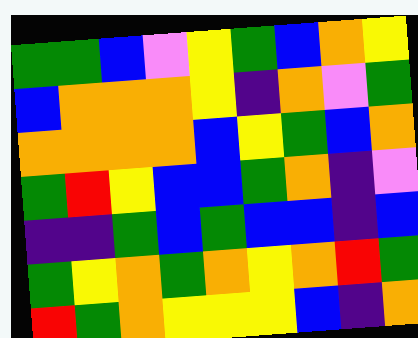[["green", "green", "blue", "violet", "yellow", "green", "blue", "orange", "yellow"], ["blue", "orange", "orange", "orange", "yellow", "indigo", "orange", "violet", "green"], ["orange", "orange", "orange", "orange", "blue", "yellow", "green", "blue", "orange"], ["green", "red", "yellow", "blue", "blue", "green", "orange", "indigo", "violet"], ["indigo", "indigo", "green", "blue", "green", "blue", "blue", "indigo", "blue"], ["green", "yellow", "orange", "green", "orange", "yellow", "orange", "red", "green"], ["red", "green", "orange", "yellow", "yellow", "yellow", "blue", "indigo", "orange"]]